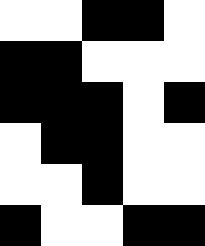[["white", "white", "black", "black", "white"], ["black", "black", "white", "white", "white"], ["black", "black", "black", "white", "black"], ["white", "black", "black", "white", "white"], ["white", "white", "black", "white", "white"], ["black", "white", "white", "black", "black"]]